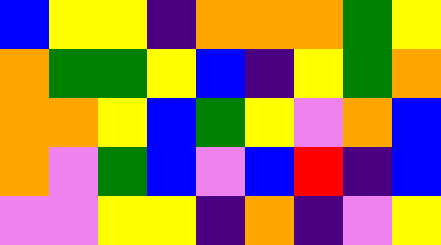[["blue", "yellow", "yellow", "indigo", "orange", "orange", "orange", "green", "yellow"], ["orange", "green", "green", "yellow", "blue", "indigo", "yellow", "green", "orange"], ["orange", "orange", "yellow", "blue", "green", "yellow", "violet", "orange", "blue"], ["orange", "violet", "green", "blue", "violet", "blue", "red", "indigo", "blue"], ["violet", "violet", "yellow", "yellow", "indigo", "orange", "indigo", "violet", "yellow"]]